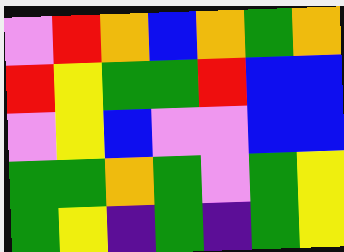[["violet", "red", "orange", "blue", "orange", "green", "orange"], ["red", "yellow", "green", "green", "red", "blue", "blue"], ["violet", "yellow", "blue", "violet", "violet", "blue", "blue"], ["green", "green", "orange", "green", "violet", "green", "yellow"], ["green", "yellow", "indigo", "green", "indigo", "green", "yellow"]]